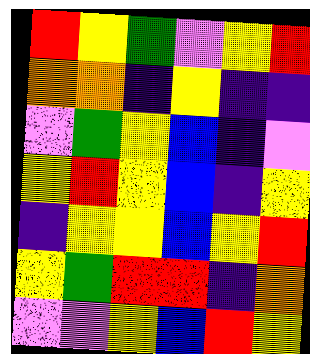[["red", "yellow", "green", "violet", "yellow", "red"], ["orange", "orange", "indigo", "yellow", "indigo", "indigo"], ["violet", "green", "yellow", "blue", "indigo", "violet"], ["yellow", "red", "yellow", "blue", "indigo", "yellow"], ["indigo", "yellow", "yellow", "blue", "yellow", "red"], ["yellow", "green", "red", "red", "indigo", "orange"], ["violet", "violet", "yellow", "blue", "red", "yellow"]]